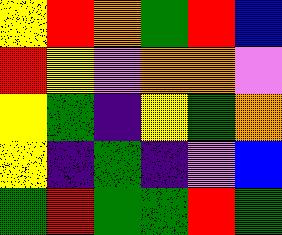[["yellow", "red", "orange", "green", "red", "blue"], ["red", "yellow", "violet", "orange", "orange", "violet"], ["yellow", "green", "indigo", "yellow", "green", "orange"], ["yellow", "indigo", "green", "indigo", "violet", "blue"], ["green", "red", "green", "green", "red", "green"]]